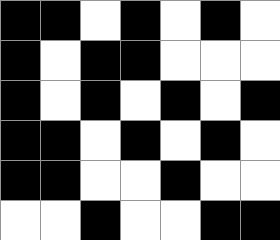[["black", "black", "white", "black", "white", "black", "white"], ["black", "white", "black", "black", "white", "white", "white"], ["black", "white", "black", "white", "black", "white", "black"], ["black", "black", "white", "black", "white", "black", "white"], ["black", "black", "white", "white", "black", "white", "white"], ["white", "white", "black", "white", "white", "black", "black"]]